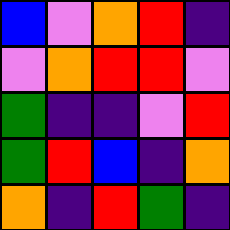[["blue", "violet", "orange", "red", "indigo"], ["violet", "orange", "red", "red", "violet"], ["green", "indigo", "indigo", "violet", "red"], ["green", "red", "blue", "indigo", "orange"], ["orange", "indigo", "red", "green", "indigo"]]